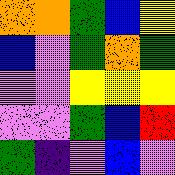[["orange", "orange", "green", "blue", "yellow"], ["blue", "violet", "green", "orange", "green"], ["violet", "violet", "yellow", "yellow", "yellow"], ["violet", "violet", "green", "blue", "red"], ["green", "indigo", "violet", "blue", "violet"]]